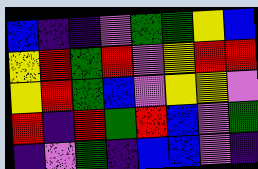[["blue", "indigo", "indigo", "violet", "green", "green", "yellow", "blue"], ["yellow", "red", "green", "red", "violet", "yellow", "red", "red"], ["yellow", "red", "green", "blue", "violet", "yellow", "yellow", "violet"], ["red", "indigo", "red", "green", "red", "blue", "violet", "green"], ["indigo", "violet", "green", "indigo", "blue", "blue", "violet", "indigo"]]